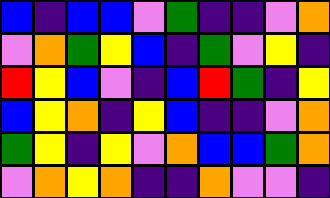[["blue", "indigo", "blue", "blue", "violet", "green", "indigo", "indigo", "violet", "orange"], ["violet", "orange", "green", "yellow", "blue", "indigo", "green", "violet", "yellow", "indigo"], ["red", "yellow", "blue", "violet", "indigo", "blue", "red", "green", "indigo", "yellow"], ["blue", "yellow", "orange", "indigo", "yellow", "blue", "indigo", "indigo", "violet", "orange"], ["green", "yellow", "indigo", "yellow", "violet", "orange", "blue", "blue", "green", "orange"], ["violet", "orange", "yellow", "orange", "indigo", "indigo", "orange", "violet", "violet", "indigo"]]